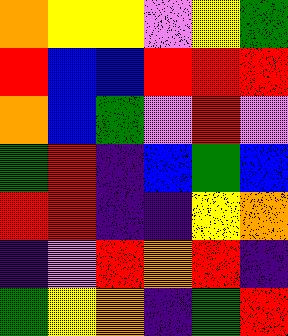[["orange", "yellow", "yellow", "violet", "yellow", "green"], ["red", "blue", "blue", "red", "red", "red"], ["orange", "blue", "green", "violet", "red", "violet"], ["green", "red", "indigo", "blue", "green", "blue"], ["red", "red", "indigo", "indigo", "yellow", "orange"], ["indigo", "violet", "red", "orange", "red", "indigo"], ["green", "yellow", "orange", "indigo", "green", "red"]]